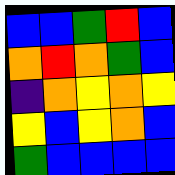[["blue", "blue", "green", "red", "blue"], ["orange", "red", "orange", "green", "blue"], ["indigo", "orange", "yellow", "orange", "yellow"], ["yellow", "blue", "yellow", "orange", "blue"], ["green", "blue", "blue", "blue", "blue"]]